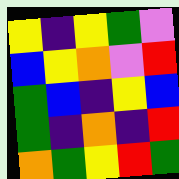[["yellow", "indigo", "yellow", "green", "violet"], ["blue", "yellow", "orange", "violet", "red"], ["green", "blue", "indigo", "yellow", "blue"], ["green", "indigo", "orange", "indigo", "red"], ["orange", "green", "yellow", "red", "green"]]